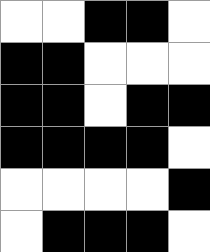[["white", "white", "black", "black", "white"], ["black", "black", "white", "white", "white"], ["black", "black", "white", "black", "black"], ["black", "black", "black", "black", "white"], ["white", "white", "white", "white", "black"], ["white", "black", "black", "black", "white"]]